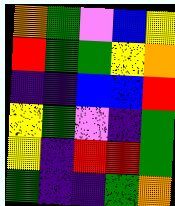[["orange", "green", "violet", "blue", "yellow"], ["red", "green", "green", "yellow", "orange"], ["indigo", "indigo", "blue", "blue", "red"], ["yellow", "green", "violet", "indigo", "green"], ["yellow", "indigo", "red", "red", "green"], ["green", "indigo", "indigo", "green", "orange"]]